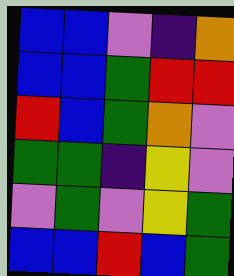[["blue", "blue", "violet", "indigo", "orange"], ["blue", "blue", "green", "red", "red"], ["red", "blue", "green", "orange", "violet"], ["green", "green", "indigo", "yellow", "violet"], ["violet", "green", "violet", "yellow", "green"], ["blue", "blue", "red", "blue", "green"]]